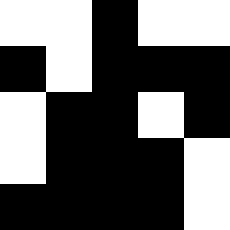[["white", "white", "black", "white", "white"], ["black", "white", "black", "black", "black"], ["white", "black", "black", "white", "black"], ["white", "black", "black", "black", "white"], ["black", "black", "black", "black", "white"]]